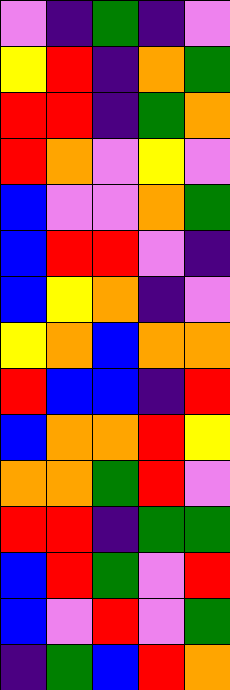[["violet", "indigo", "green", "indigo", "violet"], ["yellow", "red", "indigo", "orange", "green"], ["red", "red", "indigo", "green", "orange"], ["red", "orange", "violet", "yellow", "violet"], ["blue", "violet", "violet", "orange", "green"], ["blue", "red", "red", "violet", "indigo"], ["blue", "yellow", "orange", "indigo", "violet"], ["yellow", "orange", "blue", "orange", "orange"], ["red", "blue", "blue", "indigo", "red"], ["blue", "orange", "orange", "red", "yellow"], ["orange", "orange", "green", "red", "violet"], ["red", "red", "indigo", "green", "green"], ["blue", "red", "green", "violet", "red"], ["blue", "violet", "red", "violet", "green"], ["indigo", "green", "blue", "red", "orange"]]